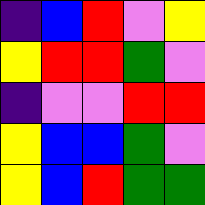[["indigo", "blue", "red", "violet", "yellow"], ["yellow", "red", "red", "green", "violet"], ["indigo", "violet", "violet", "red", "red"], ["yellow", "blue", "blue", "green", "violet"], ["yellow", "blue", "red", "green", "green"]]